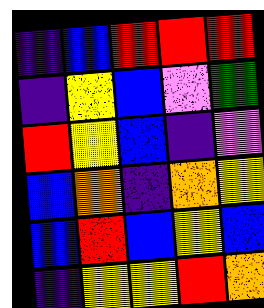[["indigo", "blue", "red", "red", "red"], ["indigo", "yellow", "blue", "violet", "green"], ["red", "yellow", "blue", "indigo", "violet"], ["blue", "orange", "indigo", "orange", "yellow"], ["blue", "red", "blue", "yellow", "blue"], ["indigo", "yellow", "yellow", "red", "orange"]]